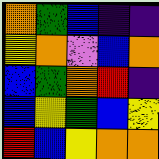[["orange", "green", "blue", "indigo", "indigo"], ["yellow", "orange", "violet", "blue", "orange"], ["blue", "green", "orange", "red", "indigo"], ["blue", "yellow", "green", "blue", "yellow"], ["red", "blue", "yellow", "orange", "orange"]]